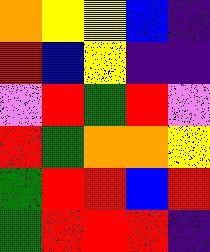[["orange", "yellow", "yellow", "blue", "indigo"], ["red", "blue", "yellow", "indigo", "indigo"], ["violet", "red", "green", "red", "violet"], ["red", "green", "orange", "orange", "yellow"], ["green", "red", "red", "blue", "red"], ["green", "red", "red", "red", "indigo"]]